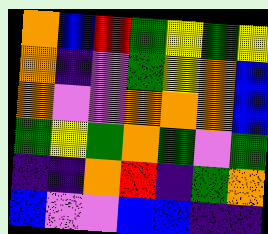[["orange", "blue", "red", "green", "yellow", "green", "yellow"], ["orange", "indigo", "violet", "green", "yellow", "orange", "blue"], ["orange", "violet", "violet", "orange", "orange", "orange", "blue"], ["green", "yellow", "green", "orange", "green", "violet", "green"], ["indigo", "indigo", "orange", "red", "indigo", "green", "orange"], ["blue", "violet", "violet", "blue", "blue", "indigo", "indigo"]]